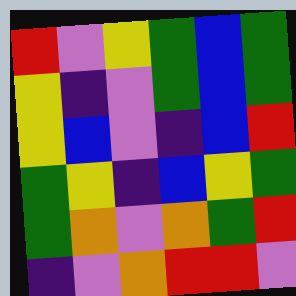[["red", "violet", "yellow", "green", "blue", "green"], ["yellow", "indigo", "violet", "green", "blue", "green"], ["yellow", "blue", "violet", "indigo", "blue", "red"], ["green", "yellow", "indigo", "blue", "yellow", "green"], ["green", "orange", "violet", "orange", "green", "red"], ["indigo", "violet", "orange", "red", "red", "violet"]]